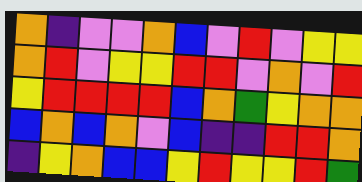[["orange", "indigo", "violet", "violet", "orange", "blue", "violet", "red", "violet", "yellow", "yellow"], ["orange", "red", "violet", "yellow", "yellow", "red", "red", "violet", "orange", "violet", "red"], ["yellow", "red", "red", "red", "red", "blue", "orange", "green", "yellow", "orange", "orange"], ["blue", "orange", "blue", "orange", "violet", "blue", "indigo", "indigo", "red", "red", "orange"], ["indigo", "yellow", "orange", "blue", "blue", "yellow", "red", "yellow", "yellow", "red", "green"]]